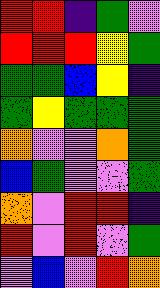[["red", "red", "indigo", "green", "violet"], ["red", "red", "red", "yellow", "green"], ["green", "green", "blue", "yellow", "indigo"], ["green", "yellow", "green", "green", "green"], ["orange", "violet", "violet", "orange", "green"], ["blue", "green", "violet", "violet", "green"], ["orange", "violet", "red", "red", "indigo"], ["red", "violet", "red", "violet", "green"], ["violet", "blue", "violet", "red", "orange"]]